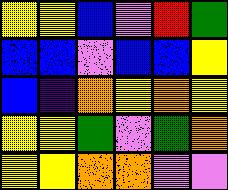[["yellow", "yellow", "blue", "violet", "red", "green"], ["blue", "blue", "violet", "blue", "blue", "yellow"], ["blue", "indigo", "orange", "yellow", "orange", "yellow"], ["yellow", "yellow", "green", "violet", "green", "orange"], ["yellow", "yellow", "orange", "orange", "violet", "violet"]]